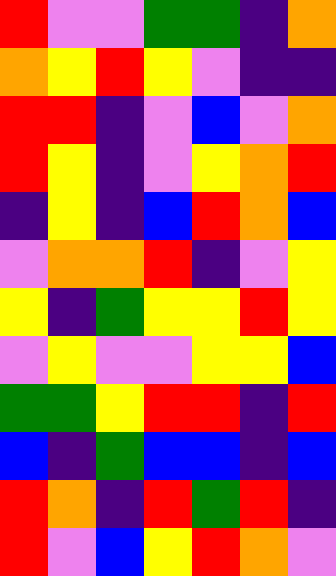[["red", "violet", "violet", "green", "green", "indigo", "orange"], ["orange", "yellow", "red", "yellow", "violet", "indigo", "indigo"], ["red", "red", "indigo", "violet", "blue", "violet", "orange"], ["red", "yellow", "indigo", "violet", "yellow", "orange", "red"], ["indigo", "yellow", "indigo", "blue", "red", "orange", "blue"], ["violet", "orange", "orange", "red", "indigo", "violet", "yellow"], ["yellow", "indigo", "green", "yellow", "yellow", "red", "yellow"], ["violet", "yellow", "violet", "violet", "yellow", "yellow", "blue"], ["green", "green", "yellow", "red", "red", "indigo", "red"], ["blue", "indigo", "green", "blue", "blue", "indigo", "blue"], ["red", "orange", "indigo", "red", "green", "red", "indigo"], ["red", "violet", "blue", "yellow", "red", "orange", "violet"]]